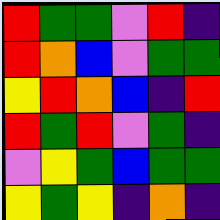[["red", "green", "green", "violet", "red", "indigo"], ["red", "orange", "blue", "violet", "green", "green"], ["yellow", "red", "orange", "blue", "indigo", "red"], ["red", "green", "red", "violet", "green", "indigo"], ["violet", "yellow", "green", "blue", "green", "green"], ["yellow", "green", "yellow", "indigo", "orange", "indigo"]]